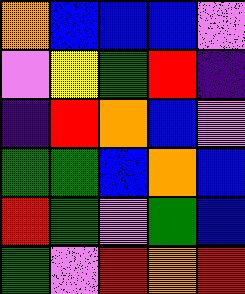[["orange", "blue", "blue", "blue", "violet"], ["violet", "yellow", "green", "red", "indigo"], ["indigo", "red", "orange", "blue", "violet"], ["green", "green", "blue", "orange", "blue"], ["red", "green", "violet", "green", "blue"], ["green", "violet", "red", "orange", "red"]]